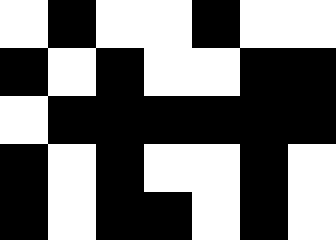[["white", "black", "white", "white", "black", "white", "white"], ["black", "white", "black", "white", "white", "black", "black"], ["white", "black", "black", "black", "black", "black", "black"], ["black", "white", "black", "white", "white", "black", "white"], ["black", "white", "black", "black", "white", "black", "white"]]